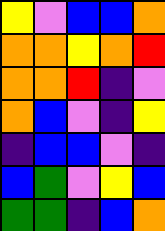[["yellow", "violet", "blue", "blue", "orange"], ["orange", "orange", "yellow", "orange", "red"], ["orange", "orange", "red", "indigo", "violet"], ["orange", "blue", "violet", "indigo", "yellow"], ["indigo", "blue", "blue", "violet", "indigo"], ["blue", "green", "violet", "yellow", "blue"], ["green", "green", "indigo", "blue", "orange"]]